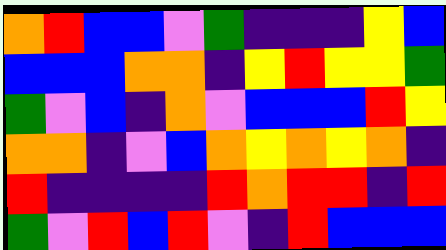[["orange", "red", "blue", "blue", "violet", "green", "indigo", "indigo", "indigo", "yellow", "blue"], ["blue", "blue", "blue", "orange", "orange", "indigo", "yellow", "red", "yellow", "yellow", "green"], ["green", "violet", "blue", "indigo", "orange", "violet", "blue", "blue", "blue", "red", "yellow"], ["orange", "orange", "indigo", "violet", "blue", "orange", "yellow", "orange", "yellow", "orange", "indigo"], ["red", "indigo", "indigo", "indigo", "indigo", "red", "orange", "red", "red", "indigo", "red"], ["green", "violet", "red", "blue", "red", "violet", "indigo", "red", "blue", "blue", "blue"]]